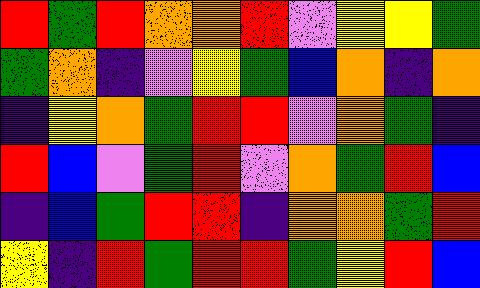[["red", "green", "red", "orange", "orange", "red", "violet", "yellow", "yellow", "green"], ["green", "orange", "indigo", "violet", "yellow", "green", "blue", "orange", "indigo", "orange"], ["indigo", "yellow", "orange", "green", "red", "red", "violet", "orange", "green", "indigo"], ["red", "blue", "violet", "green", "red", "violet", "orange", "green", "red", "blue"], ["indigo", "blue", "green", "red", "red", "indigo", "orange", "orange", "green", "red"], ["yellow", "indigo", "red", "green", "red", "red", "green", "yellow", "red", "blue"]]